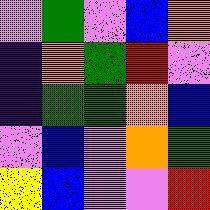[["violet", "green", "violet", "blue", "orange"], ["indigo", "orange", "green", "red", "violet"], ["indigo", "green", "green", "orange", "blue"], ["violet", "blue", "violet", "orange", "green"], ["yellow", "blue", "violet", "violet", "red"]]